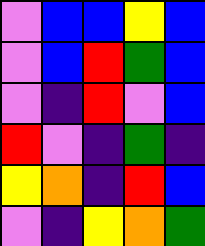[["violet", "blue", "blue", "yellow", "blue"], ["violet", "blue", "red", "green", "blue"], ["violet", "indigo", "red", "violet", "blue"], ["red", "violet", "indigo", "green", "indigo"], ["yellow", "orange", "indigo", "red", "blue"], ["violet", "indigo", "yellow", "orange", "green"]]